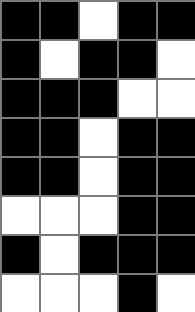[["black", "black", "white", "black", "black"], ["black", "white", "black", "black", "white"], ["black", "black", "black", "white", "white"], ["black", "black", "white", "black", "black"], ["black", "black", "white", "black", "black"], ["white", "white", "white", "black", "black"], ["black", "white", "black", "black", "black"], ["white", "white", "white", "black", "white"]]